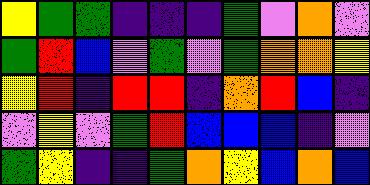[["yellow", "green", "green", "indigo", "indigo", "indigo", "green", "violet", "orange", "violet"], ["green", "red", "blue", "violet", "green", "violet", "green", "orange", "orange", "yellow"], ["yellow", "red", "indigo", "red", "red", "indigo", "orange", "red", "blue", "indigo"], ["violet", "yellow", "violet", "green", "red", "blue", "blue", "blue", "indigo", "violet"], ["green", "yellow", "indigo", "indigo", "green", "orange", "yellow", "blue", "orange", "blue"]]